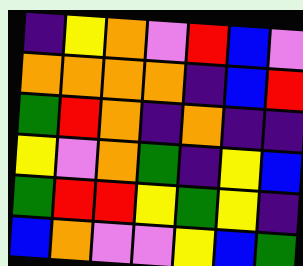[["indigo", "yellow", "orange", "violet", "red", "blue", "violet"], ["orange", "orange", "orange", "orange", "indigo", "blue", "red"], ["green", "red", "orange", "indigo", "orange", "indigo", "indigo"], ["yellow", "violet", "orange", "green", "indigo", "yellow", "blue"], ["green", "red", "red", "yellow", "green", "yellow", "indigo"], ["blue", "orange", "violet", "violet", "yellow", "blue", "green"]]